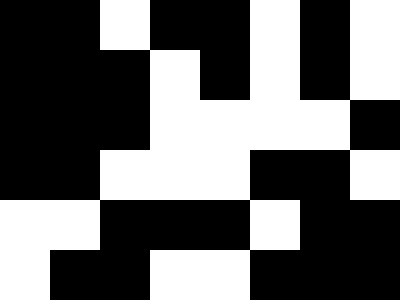[["black", "black", "white", "black", "black", "white", "black", "white"], ["black", "black", "black", "white", "black", "white", "black", "white"], ["black", "black", "black", "white", "white", "white", "white", "black"], ["black", "black", "white", "white", "white", "black", "black", "white"], ["white", "white", "black", "black", "black", "white", "black", "black"], ["white", "black", "black", "white", "white", "black", "black", "black"]]